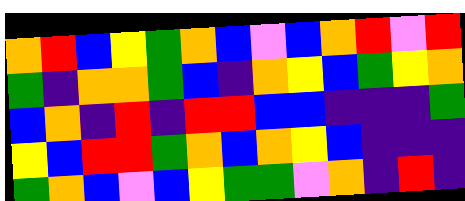[["orange", "red", "blue", "yellow", "green", "orange", "blue", "violet", "blue", "orange", "red", "violet", "red"], ["green", "indigo", "orange", "orange", "green", "blue", "indigo", "orange", "yellow", "blue", "green", "yellow", "orange"], ["blue", "orange", "indigo", "red", "indigo", "red", "red", "blue", "blue", "indigo", "indigo", "indigo", "green"], ["yellow", "blue", "red", "red", "green", "orange", "blue", "orange", "yellow", "blue", "indigo", "indigo", "indigo"], ["green", "orange", "blue", "violet", "blue", "yellow", "green", "green", "violet", "orange", "indigo", "red", "indigo"]]